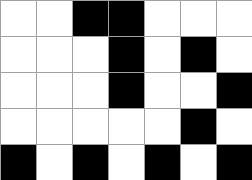[["white", "white", "black", "black", "white", "white", "white"], ["white", "white", "white", "black", "white", "black", "white"], ["white", "white", "white", "black", "white", "white", "black"], ["white", "white", "white", "white", "white", "black", "white"], ["black", "white", "black", "white", "black", "white", "black"]]